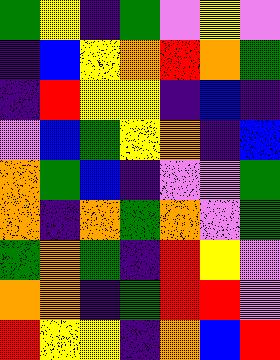[["green", "yellow", "indigo", "green", "violet", "yellow", "violet"], ["indigo", "blue", "yellow", "orange", "red", "orange", "green"], ["indigo", "red", "yellow", "yellow", "indigo", "blue", "indigo"], ["violet", "blue", "green", "yellow", "orange", "indigo", "blue"], ["orange", "green", "blue", "indigo", "violet", "violet", "green"], ["orange", "indigo", "orange", "green", "orange", "violet", "green"], ["green", "orange", "green", "indigo", "red", "yellow", "violet"], ["orange", "orange", "indigo", "green", "red", "red", "violet"], ["red", "yellow", "yellow", "indigo", "orange", "blue", "red"]]